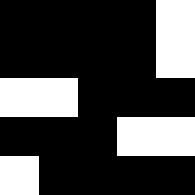[["black", "black", "black", "black", "white"], ["black", "black", "black", "black", "white"], ["white", "white", "black", "black", "black"], ["black", "black", "black", "white", "white"], ["white", "black", "black", "black", "black"]]